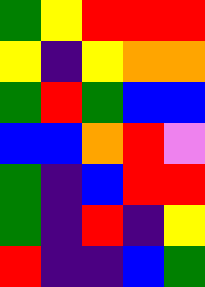[["green", "yellow", "red", "red", "red"], ["yellow", "indigo", "yellow", "orange", "orange"], ["green", "red", "green", "blue", "blue"], ["blue", "blue", "orange", "red", "violet"], ["green", "indigo", "blue", "red", "red"], ["green", "indigo", "red", "indigo", "yellow"], ["red", "indigo", "indigo", "blue", "green"]]